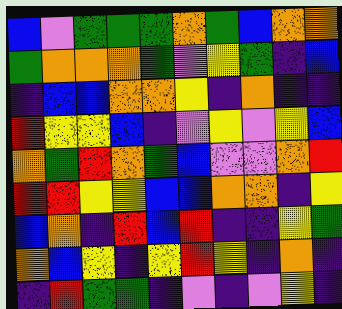[["blue", "violet", "green", "green", "green", "orange", "green", "blue", "orange", "orange"], ["green", "orange", "orange", "orange", "green", "violet", "yellow", "green", "indigo", "blue"], ["indigo", "blue", "blue", "orange", "orange", "yellow", "indigo", "orange", "indigo", "indigo"], ["red", "yellow", "yellow", "blue", "indigo", "violet", "yellow", "violet", "yellow", "blue"], ["orange", "green", "red", "orange", "green", "blue", "violet", "violet", "orange", "red"], ["red", "red", "yellow", "yellow", "blue", "blue", "orange", "orange", "indigo", "yellow"], ["blue", "orange", "indigo", "red", "blue", "red", "indigo", "indigo", "yellow", "green"], ["orange", "blue", "yellow", "indigo", "yellow", "red", "yellow", "indigo", "orange", "indigo"], ["indigo", "red", "green", "green", "indigo", "violet", "indigo", "violet", "yellow", "indigo"]]